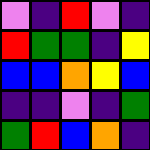[["violet", "indigo", "red", "violet", "indigo"], ["red", "green", "green", "indigo", "yellow"], ["blue", "blue", "orange", "yellow", "blue"], ["indigo", "indigo", "violet", "indigo", "green"], ["green", "red", "blue", "orange", "indigo"]]